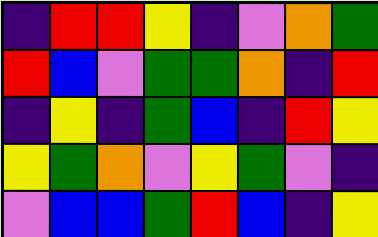[["indigo", "red", "red", "yellow", "indigo", "violet", "orange", "green"], ["red", "blue", "violet", "green", "green", "orange", "indigo", "red"], ["indigo", "yellow", "indigo", "green", "blue", "indigo", "red", "yellow"], ["yellow", "green", "orange", "violet", "yellow", "green", "violet", "indigo"], ["violet", "blue", "blue", "green", "red", "blue", "indigo", "yellow"]]